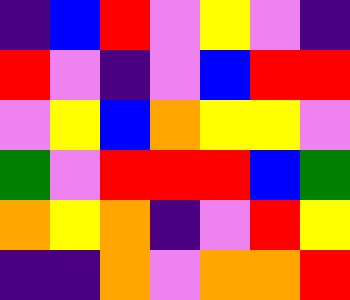[["indigo", "blue", "red", "violet", "yellow", "violet", "indigo"], ["red", "violet", "indigo", "violet", "blue", "red", "red"], ["violet", "yellow", "blue", "orange", "yellow", "yellow", "violet"], ["green", "violet", "red", "red", "red", "blue", "green"], ["orange", "yellow", "orange", "indigo", "violet", "red", "yellow"], ["indigo", "indigo", "orange", "violet", "orange", "orange", "red"]]